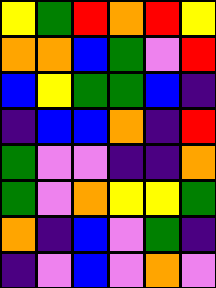[["yellow", "green", "red", "orange", "red", "yellow"], ["orange", "orange", "blue", "green", "violet", "red"], ["blue", "yellow", "green", "green", "blue", "indigo"], ["indigo", "blue", "blue", "orange", "indigo", "red"], ["green", "violet", "violet", "indigo", "indigo", "orange"], ["green", "violet", "orange", "yellow", "yellow", "green"], ["orange", "indigo", "blue", "violet", "green", "indigo"], ["indigo", "violet", "blue", "violet", "orange", "violet"]]